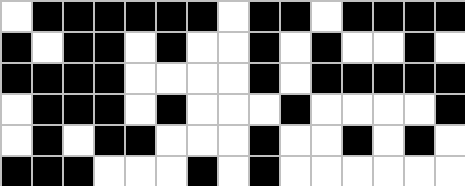[["white", "black", "black", "black", "black", "black", "black", "white", "black", "black", "white", "black", "black", "black", "black"], ["black", "white", "black", "black", "white", "black", "white", "white", "black", "white", "black", "white", "white", "black", "white"], ["black", "black", "black", "black", "white", "white", "white", "white", "black", "white", "black", "black", "black", "black", "black"], ["white", "black", "black", "black", "white", "black", "white", "white", "white", "black", "white", "white", "white", "white", "black"], ["white", "black", "white", "black", "black", "white", "white", "white", "black", "white", "white", "black", "white", "black", "white"], ["black", "black", "black", "white", "white", "white", "black", "white", "black", "white", "white", "white", "white", "white", "white"]]